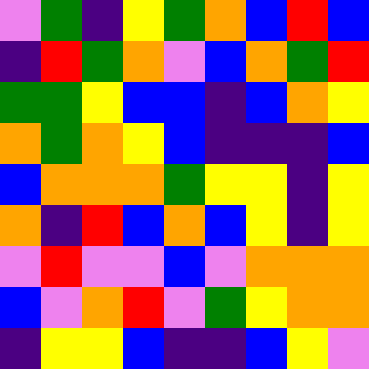[["violet", "green", "indigo", "yellow", "green", "orange", "blue", "red", "blue"], ["indigo", "red", "green", "orange", "violet", "blue", "orange", "green", "red"], ["green", "green", "yellow", "blue", "blue", "indigo", "blue", "orange", "yellow"], ["orange", "green", "orange", "yellow", "blue", "indigo", "indigo", "indigo", "blue"], ["blue", "orange", "orange", "orange", "green", "yellow", "yellow", "indigo", "yellow"], ["orange", "indigo", "red", "blue", "orange", "blue", "yellow", "indigo", "yellow"], ["violet", "red", "violet", "violet", "blue", "violet", "orange", "orange", "orange"], ["blue", "violet", "orange", "red", "violet", "green", "yellow", "orange", "orange"], ["indigo", "yellow", "yellow", "blue", "indigo", "indigo", "blue", "yellow", "violet"]]